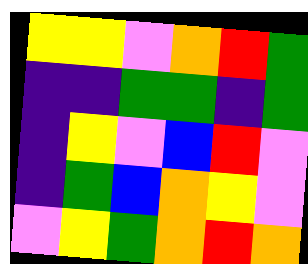[["yellow", "yellow", "violet", "orange", "red", "green"], ["indigo", "indigo", "green", "green", "indigo", "green"], ["indigo", "yellow", "violet", "blue", "red", "violet"], ["indigo", "green", "blue", "orange", "yellow", "violet"], ["violet", "yellow", "green", "orange", "red", "orange"]]